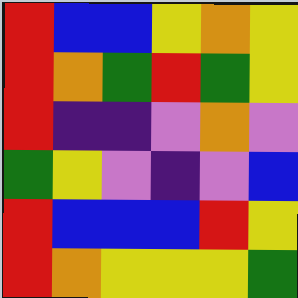[["red", "blue", "blue", "yellow", "orange", "yellow"], ["red", "orange", "green", "red", "green", "yellow"], ["red", "indigo", "indigo", "violet", "orange", "violet"], ["green", "yellow", "violet", "indigo", "violet", "blue"], ["red", "blue", "blue", "blue", "red", "yellow"], ["red", "orange", "yellow", "yellow", "yellow", "green"]]